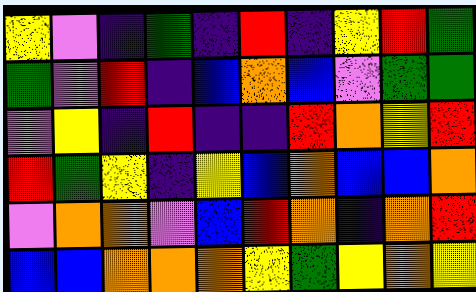[["yellow", "violet", "indigo", "green", "indigo", "red", "indigo", "yellow", "red", "green"], ["green", "violet", "red", "indigo", "blue", "orange", "blue", "violet", "green", "green"], ["violet", "yellow", "indigo", "red", "indigo", "indigo", "red", "orange", "yellow", "red"], ["red", "green", "yellow", "indigo", "yellow", "blue", "orange", "blue", "blue", "orange"], ["violet", "orange", "orange", "violet", "blue", "red", "orange", "indigo", "orange", "red"], ["blue", "blue", "orange", "orange", "orange", "yellow", "green", "yellow", "orange", "yellow"]]